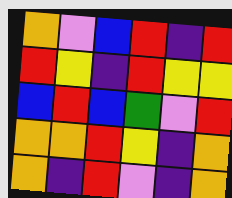[["orange", "violet", "blue", "red", "indigo", "red"], ["red", "yellow", "indigo", "red", "yellow", "yellow"], ["blue", "red", "blue", "green", "violet", "red"], ["orange", "orange", "red", "yellow", "indigo", "orange"], ["orange", "indigo", "red", "violet", "indigo", "orange"]]